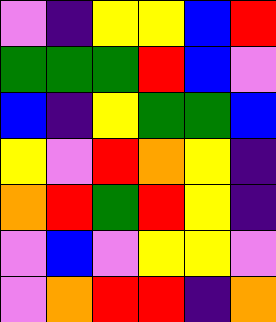[["violet", "indigo", "yellow", "yellow", "blue", "red"], ["green", "green", "green", "red", "blue", "violet"], ["blue", "indigo", "yellow", "green", "green", "blue"], ["yellow", "violet", "red", "orange", "yellow", "indigo"], ["orange", "red", "green", "red", "yellow", "indigo"], ["violet", "blue", "violet", "yellow", "yellow", "violet"], ["violet", "orange", "red", "red", "indigo", "orange"]]